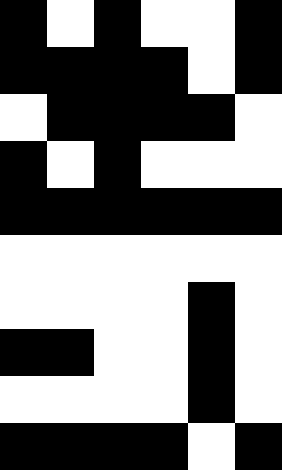[["black", "white", "black", "white", "white", "black"], ["black", "black", "black", "black", "white", "black"], ["white", "black", "black", "black", "black", "white"], ["black", "white", "black", "white", "white", "white"], ["black", "black", "black", "black", "black", "black"], ["white", "white", "white", "white", "white", "white"], ["white", "white", "white", "white", "black", "white"], ["black", "black", "white", "white", "black", "white"], ["white", "white", "white", "white", "black", "white"], ["black", "black", "black", "black", "white", "black"]]